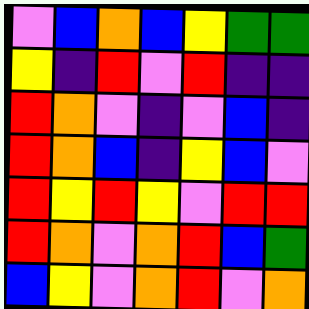[["violet", "blue", "orange", "blue", "yellow", "green", "green"], ["yellow", "indigo", "red", "violet", "red", "indigo", "indigo"], ["red", "orange", "violet", "indigo", "violet", "blue", "indigo"], ["red", "orange", "blue", "indigo", "yellow", "blue", "violet"], ["red", "yellow", "red", "yellow", "violet", "red", "red"], ["red", "orange", "violet", "orange", "red", "blue", "green"], ["blue", "yellow", "violet", "orange", "red", "violet", "orange"]]